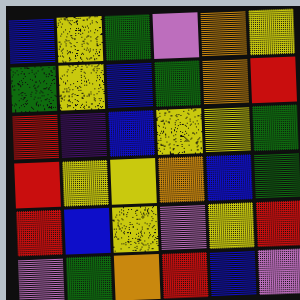[["blue", "yellow", "green", "violet", "orange", "yellow"], ["green", "yellow", "blue", "green", "orange", "red"], ["red", "indigo", "blue", "yellow", "yellow", "green"], ["red", "yellow", "yellow", "orange", "blue", "green"], ["red", "blue", "yellow", "violet", "yellow", "red"], ["violet", "green", "orange", "red", "blue", "violet"]]